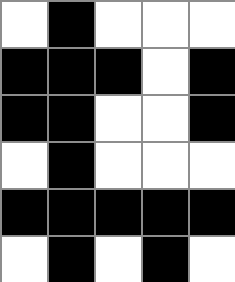[["white", "black", "white", "white", "white"], ["black", "black", "black", "white", "black"], ["black", "black", "white", "white", "black"], ["white", "black", "white", "white", "white"], ["black", "black", "black", "black", "black"], ["white", "black", "white", "black", "white"]]